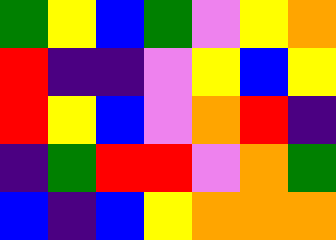[["green", "yellow", "blue", "green", "violet", "yellow", "orange"], ["red", "indigo", "indigo", "violet", "yellow", "blue", "yellow"], ["red", "yellow", "blue", "violet", "orange", "red", "indigo"], ["indigo", "green", "red", "red", "violet", "orange", "green"], ["blue", "indigo", "blue", "yellow", "orange", "orange", "orange"]]